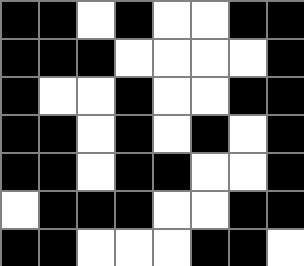[["black", "black", "white", "black", "white", "white", "black", "black"], ["black", "black", "black", "white", "white", "white", "white", "black"], ["black", "white", "white", "black", "white", "white", "black", "black"], ["black", "black", "white", "black", "white", "black", "white", "black"], ["black", "black", "white", "black", "black", "white", "white", "black"], ["white", "black", "black", "black", "white", "white", "black", "black"], ["black", "black", "white", "white", "white", "black", "black", "white"]]